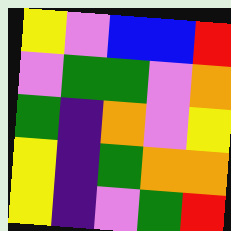[["yellow", "violet", "blue", "blue", "red"], ["violet", "green", "green", "violet", "orange"], ["green", "indigo", "orange", "violet", "yellow"], ["yellow", "indigo", "green", "orange", "orange"], ["yellow", "indigo", "violet", "green", "red"]]